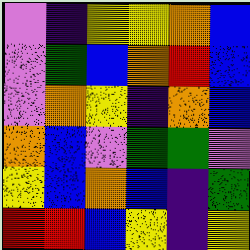[["violet", "indigo", "yellow", "yellow", "orange", "blue"], ["violet", "green", "blue", "orange", "red", "blue"], ["violet", "orange", "yellow", "indigo", "orange", "blue"], ["orange", "blue", "violet", "green", "green", "violet"], ["yellow", "blue", "orange", "blue", "indigo", "green"], ["red", "red", "blue", "yellow", "indigo", "yellow"]]